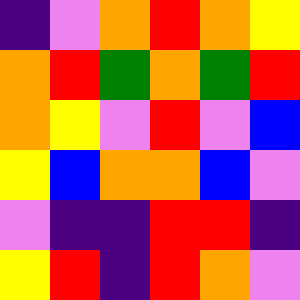[["indigo", "violet", "orange", "red", "orange", "yellow"], ["orange", "red", "green", "orange", "green", "red"], ["orange", "yellow", "violet", "red", "violet", "blue"], ["yellow", "blue", "orange", "orange", "blue", "violet"], ["violet", "indigo", "indigo", "red", "red", "indigo"], ["yellow", "red", "indigo", "red", "orange", "violet"]]